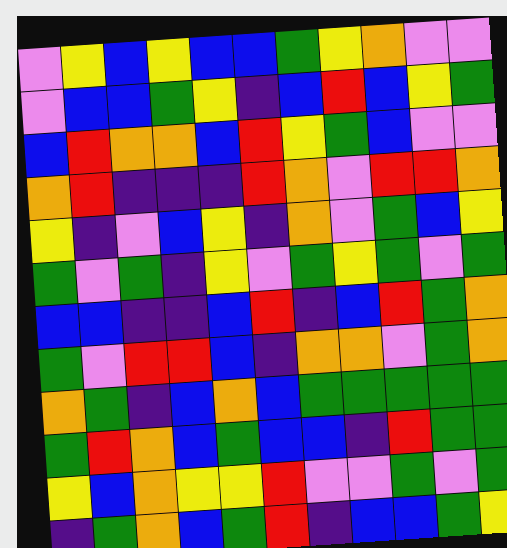[["violet", "yellow", "blue", "yellow", "blue", "blue", "green", "yellow", "orange", "violet", "violet"], ["violet", "blue", "blue", "green", "yellow", "indigo", "blue", "red", "blue", "yellow", "green"], ["blue", "red", "orange", "orange", "blue", "red", "yellow", "green", "blue", "violet", "violet"], ["orange", "red", "indigo", "indigo", "indigo", "red", "orange", "violet", "red", "red", "orange"], ["yellow", "indigo", "violet", "blue", "yellow", "indigo", "orange", "violet", "green", "blue", "yellow"], ["green", "violet", "green", "indigo", "yellow", "violet", "green", "yellow", "green", "violet", "green"], ["blue", "blue", "indigo", "indigo", "blue", "red", "indigo", "blue", "red", "green", "orange"], ["green", "violet", "red", "red", "blue", "indigo", "orange", "orange", "violet", "green", "orange"], ["orange", "green", "indigo", "blue", "orange", "blue", "green", "green", "green", "green", "green"], ["green", "red", "orange", "blue", "green", "blue", "blue", "indigo", "red", "green", "green"], ["yellow", "blue", "orange", "yellow", "yellow", "red", "violet", "violet", "green", "violet", "green"], ["indigo", "green", "orange", "blue", "green", "red", "indigo", "blue", "blue", "green", "yellow"]]